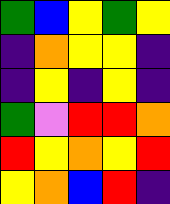[["green", "blue", "yellow", "green", "yellow"], ["indigo", "orange", "yellow", "yellow", "indigo"], ["indigo", "yellow", "indigo", "yellow", "indigo"], ["green", "violet", "red", "red", "orange"], ["red", "yellow", "orange", "yellow", "red"], ["yellow", "orange", "blue", "red", "indigo"]]